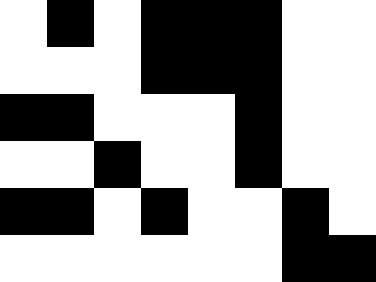[["white", "black", "white", "black", "black", "black", "white", "white"], ["white", "white", "white", "black", "black", "black", "white", "white"], ["black", "black", "white", "white", "white", "black", "white", "white"], ["white", "white", "black", "white", "white", "black", "white", "white"], ["black", "black", "white", "black", "white", "white", "black", "white"], ["white", "white", "white", "white", "white", "white", "black", "black"]]